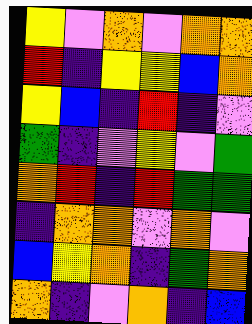[["yellow", "violet", "orange", "violet", "orange", "orange"], ["red", "indigo", "yellow", "yellow", "blue", "orange"], ["yellow", "blue", "indigo", "red", "indigo", "violet"], ["green", "indigo", "violet", "yellow", "violet", "green"], ["orange", "red", "indigo", "red", "green", "green"], ["indigo", "orange", "orange", "violet", "orange", "violet"], ["blue", "yellow", "orange", "indigo", "green", "orange"], ["orange", "indigo", "violet", "orange", "indigo", "blue"]]